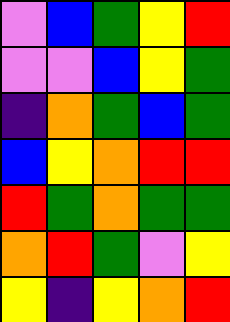[["violet", "blue", "green", "yellow", "red"], ["violet", "violet", "blue", "yellow", "green"], ["indigo", "orange", "green", "blue", "green"], ["blue", "yellow", "orange", "red", "red"], ["red", "green", "orange", "green", "green"], ["orange", "red", "green", "violet", "yellow"], ["yellow", "indigo", "yellow", "orange", "red"]]